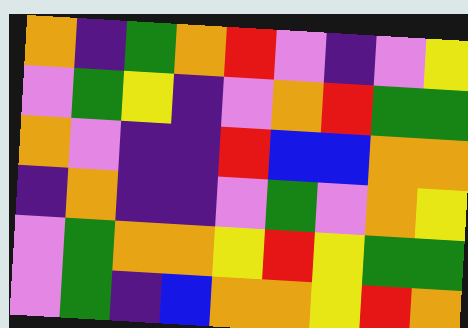[["orange", "indigo", "green", "orange", "red", "violet", "indigo", "violet", "yellow"], ["violet", "green", "yellow", "indigo", "violet", "orange", "red", "green", "green"], ["orange", "violet", "indigo", "indigo", "red", "blue", "blue", "orange", "orange"], ["indigo", "orange", "indigo", "indigo", "violet", "green", "violet", "orange", "yellow"], ["violet", "green", "orange", "orange", "yellow", "red", "yellow", "green", "green"], ["violet", "green", "indigo", "blue", "orange", "orange", "yellow", "red", "orange"]]